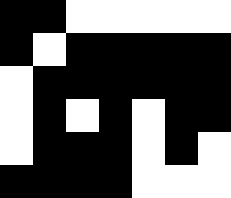[["black", "black", "white", "white", "white", "white", "white"], ["black", "white", "black", "black", "black", "black", "black"], ["white", "black", "black", "black", "black", "black", "black"], ["white", "black", "white", "black", "white", "black", "black"], ["white", "black", "black", "black", "white", "black", "white"], ["black", "black", "black", "black", "white", "white", "white"]]